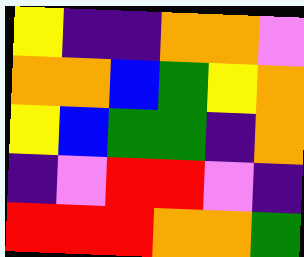[["yellow", "indigo", "indigo", "orange", "orange", "violet"], ["orange", "orange", "blue", "green", "yellow", "orange"], ["yellow", "blue", "green", "green", "indigo", "orange"], ["indigo", "violet", "red", "red", "violet", "indigo"], ["red", "red", "red", "orange", "orange", "green"]]